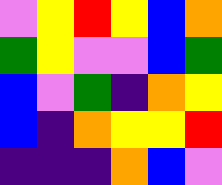[["violet", "yellow", "red", "yellow", "blue", "orange"], ["green", "yellow", "violet", "violet", "blue", "green"], ["blue", "violet", "green", "indigo", "orange", "yellow"], ["blue", "indigo", "orange", "yellow", "yellow", "red"], ["indigo", "indigo", "indigo", "orange", "blue", "violet"]]